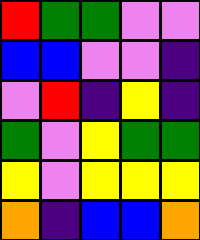[["red", "green", "green", "violet", "violet"], ["blue", "blue", "violet", "violet", "indigo"], ["violet", "red", "indigo", "yellow", "indigo"], ["green", "violet", "yellow", "green", "green"], ["yellow", "violet", "yellow", "yellow", "yellow"], ["orange", "indigo", "blue", "blue", "orange"]]